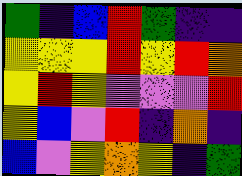[["green", "indigo", "blue", "red", "green", "indigo", "indigo"], ["yellow", "yellow", "yellow", "red", "yellow", "red", "orange"], ["yellow", "red", "yellow", "violet", "violet", "violet", "red"], ["yellow", "blue", "violet", "red", "indigo", "orange", "indigo"], ["blue", "violet", "yellow", "orange", "yellow", "indigo", "green"]]